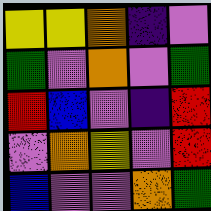[["yellow", "yellow", "orange", "indigo", "violet"], ["green", "violet", "orange", "violet", "green"], ["red", "blue", "violet", "indigo", "red"], ["violet", "orange", "yellow", "violet", "red"], ["blue", "violet", "violet", "orange", "green"]]